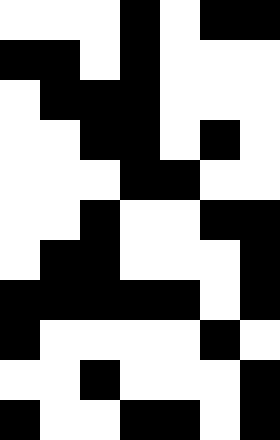[["white", "white", "white", "black", "white", "black", "black"], ["black", "black", "white", "black", "white", "white", "white"], ["white", "black", "black", "black", "white", "white", "white"], ["white", "white", "black", "black", "white", "black", "white"], ["white", "white", "white", "black", "black", "white", "white"], ["white", "white", "black", "white", "white", "black", "black"], ["white", "black", "black", "white", "white", "white", "black"], ["black", "black", "black", "black", "black", "white", "black"], ["black", "white", "white", "white", "white", "black", "white"], ["white", "white", "black", "white", "white", "white", "black"], ["black", "white", "white", "black", "black", "white", "black"]]